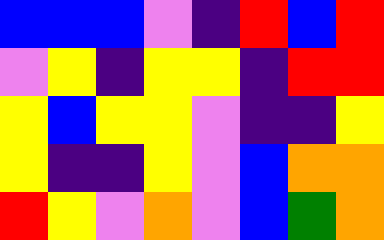[["blue", "blue", "blue", "violet", "indigo", "red", "blue", "red"], ["violet", "yellow", "indigo", "yellow", "yellow", "indigo", "red", "red"], ["yellow", "blue", "yellow", "yellow", "violet", "indigo", "indigo", "yellow"], ["yellow", "indigo", "indigo", "yellow", "violet", "blue", "orange", "orange"], ["red", "yellow", "violet", "orange", "violet", "blue", "green", "orange"]]